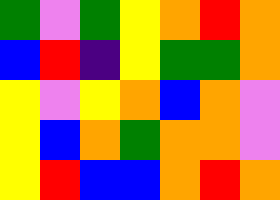[["green", "violet", "green", "yellow", "orange", "red", "orange"], ["blue", "red", "indigo", "yellow", "green", "green", "orange"], ["yellow", "violet", "yellow", "orange", "blue", "orange", "violet"], ["yellow", "blue", "orange", "green", "orange", "orange", "violet"], ["yellow", "red", "blue", "blue", "orange", "red", "orange"]]